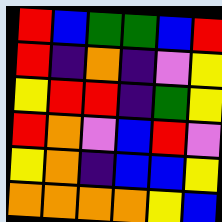[["red", "blue", "green", "green", "blue", "red"], ["red", "indigo", "orange", "indigo", "violet", "yellow"], ["yellow", "red", "red", "indigo", "green", "yellow"], ["red", "orange", "violet", "blue", "red", "violet"], ["yellow", "orange", "indigo", "blue", "blue", "yellow"], ["orange", "orange", "orange", "orange", "yellow", "blue"]]